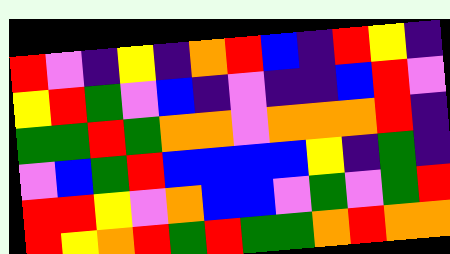[["red", "violet", "indigo", "yellow", "indigo", "orange", "red", "blue", "indigo", "red", "yellow", "indigo"], ["yellow", "red", "green", "violet", "blue", "indigo", "violet", "indigo", "indigo", "blue", "red", "violet"], ["green", "green", "red", "green", "orange", "orange", "violet", "orange", "orange", "orange", "red", "indigo"], ["violet", "blue", "green", "red", "blue", "blue", "blue", "blue", "yellow", "indigo", "green", "indigo"], ["red", "red", "yellow", "violet", "orange", "blue", "blue", "violet", "green", "violet", "green", "red"], ["red", "yellow", "orange", "red", "green", "red", "green", "green", "orange", "red", "orange", "orange"]]